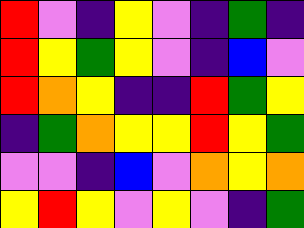[["red", "violet", "indigo", "yellow", "violet", "indigo", "green", "indigo"], ["red", "yellow", "green", "yellow", "violet", "indigo", "blue", "violet"], ["red", "orange", "yellow", "indigo", "indigo", "red", "green", "yellow"], ["indigo", "green", "orange", "yellow", "yellow", "red", "yellow", "green"], ["violet", "violet", "indigo", "blue", "violet", "orange", "yellow", "orange"], ["yellow", "red", "yellow", "violet", "yellow", "violet", "indigo", "green"]]